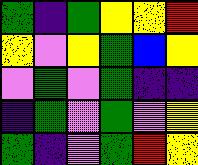[["green", "indigo", "green", "yellow", "yellow", "red"], ["yellow", "violet", "yellow", "green", "blue", "yellow"], ["violet", "green", "violet", "green", "indigo", "indigo"], ["indigo", "green", "violet", "green", "violet", "yellow"], ["green", "indigo", "violet", "green", "red", "yellow"]]